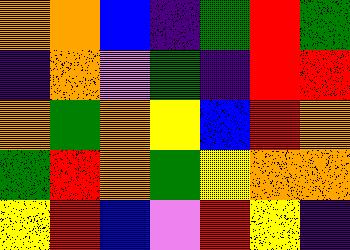[["orange", "orange", "blue", "indigo", "green", "red", "green"], ["indigo", "orange", "violet", "green", "indigo", "red", "red"], ["orange", "green", "orange", "yellow", "blue", "red", "orange"], ["green", "red", "orange", "green", "yellow", "orange", "orange"], ["yellow", "red", "blue", "violet", "red", "yellow", "indigo"]]